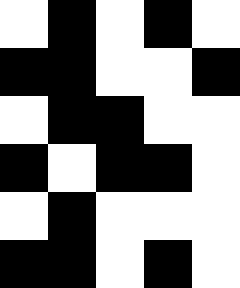[["white", "black", "white", "black", "white"], ["black", "black", "white", "white", "black"], ["white", "black", "black", "white", "white"], ["black", "white", "black", "black", "white"], ["white", "black", "white", "white", "white"], ["black", "black", "white", "black", "white"]]